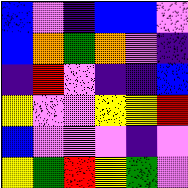[["blue", "violet", "indigo", "blue", "blue", "violet"], ["blue", "orange", "green", "orange", "violet", "indigo"], ["indigo", "red", "violet", "indigo", "indigo", "blue"], ["yellow", "violet", "violet", "yellow", "yellow", "red"], ["blue", "violet", "violet", "violet", "indigo", "violet"], ["yellow", "green", "red", "yellow", "green", "violet"]]